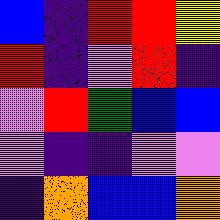[["blue", "indigo", "red", "red", "yellow"], ["red", "indigo", "violet", "red", "indigo"], ["violet", "red", "green", "blue", "blue"], ["violet", "indigo", "indigo", "violet", "violet"], ["indigo", "orange", "blue", "blue", "orange"]]